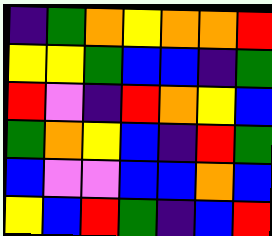[["indigo", "green", "orange", "yellow", "orange", "orange", "red"], ["yellow", "yellow", "green", "blue", "blue", "indigo", "green"], ["red", "violet", "indigo", "red", "orange", "yellow", "blue"], ["green", "orange", "yellow", "blue", "indigo", "red", "green"], ["blue", "violet", "violet", "blue", "blue", "orange", "blue"], ["yellow", "blue", "red", "green", "indigo", "blue", "red"]]